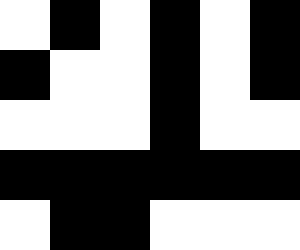[["white", "black", "white", "black", "white", "black"], ["black", "white", "white", "black", "white", "black"], ["white", "white", "white", "black", "white", "white"], ["black", "black", "black", "black", "black", "black"], ["white", "black", "black", "white", "white", "white"]]